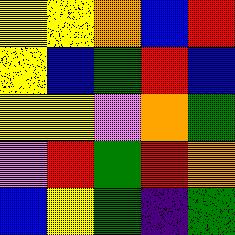[["yellow", "yellow", "orange", "blue", "red"], ["yellow", "blue", "green", "red", "blue"], ["yellow", "yellow", "violet", "orange", "green"], ["violet", "red", "green", "red", "orange"], ["blue", "yellow", "green", "indigo", "green"]]